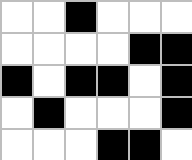[["white", "white", "black", "white", "white", "white"], ["white", "white", "white", "white", "black", "black"], ["black", "white", "black", "black", "white", "black"], ["white", "black", "white", "white", "white", "black"], ["white", "white", "white", "black", "black", "white"]]